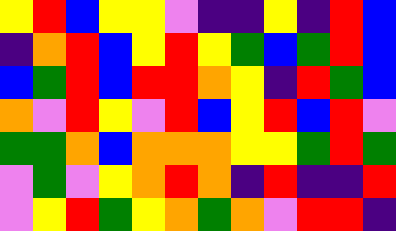[["yellow", "red", "blue", "yellow", "yellow", "violet", "indigo", "indigo", "yellow", "indigo", "red", "blue"], ["indigo", "orange", "red", "blue", "yellow", "red", "yellow", "green", "blue", "green", "red", "blue"], ["blue", "green", "red", "blue", "red", "red", "orange", "yellow", "indigo", "red", "green", "blue"], ["orange", "violet", "red", "yellow", "violet", "red", "blue", "yellow", "red", "blue", "red", "violet"], ["green", "green", "orange", "blue", "orange", "orange", "orange", "yellow", "yellow", "green", "red", "green"], ["violet", "green", "violet", "yellow", "orange", "red", "orange", "indigo", "red", "indigo", "indigo", "red"], ["violet", "yellow", "red", "green", "yellow", "orange", "green", "orange", "violet", "red", "red", "indigo"]]